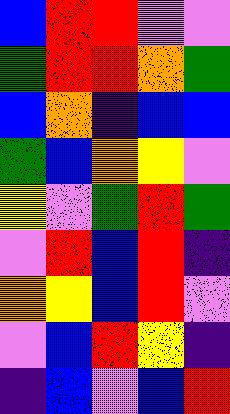[["blue", "red", "red", "violet", "violet"], ["green", "red", "red", "orange", "green"], ["blue", "orange", "indigo", "blue", "blue"], ["green", "blue", "orange", "yellow", "violet"], ["yellow", "violet", "green", "red", "green"], ["violet", "red", "blue", "red", "indigo"], ["orange", "yellow", "blue", "red", "violet"], ["violet", "blue", "red", "yellow", "indigo"], ["indigo", "blue", "violet", "blue", "red"]]